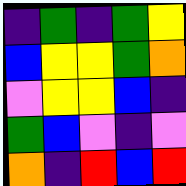[["indigo", "green", "indigo", "green", "yellow"], ["blue", "yellow", "yellow", "green", "orange"], ["violet", "yellow", "yellow", "blue", "indigo"], ["green", "blue", "violet", "indigo", "violet"], ["orange", "indigo", "red", "blue", "red"]]